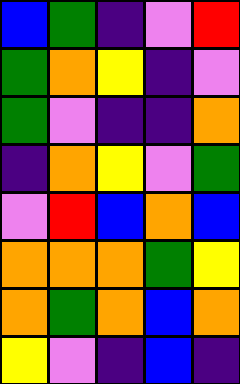[["blue", "green", "indigo", "violet", "red"], ["green", "orange", "yellow", "indigo", "violet"], ["green", "violet", "indigo", "indigo", "orange"], ["indigo", "orange", "yellow", "violet", "green"], ["violet", "red", "blue", "orange", "blue"], ["orange", "orange", "orange", "green", "yellow"], ["orange", "green", "orange", "blue", "orange"], ["yellow", "violet", "indigo", "blue", "indigo"]]